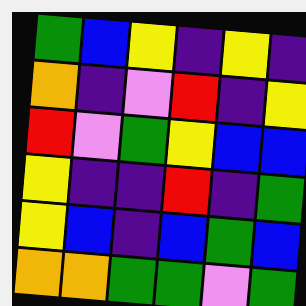[["green", "blue", "yellow", "indigo", "yellow", "indigo"], ["orange", "indigo", "violet", "red", "indigo", "yellow"], ["red", "violet", "green", "yellow", "blue", "blue"], ["yellow", "indigo", "indigo", "red", "indigo", "green"], ["yellow", "blue", "indigo", "blue", "green", "blue"], ["orange", "orange", "green", "green", "violet", "green"]]